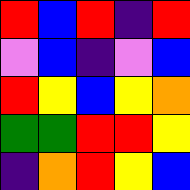[["red", "blue", "red", "indigo", "red"], ["violet", "blue", "indigo", "violet", "blue"], ["red", "yellow", "blue", "yellow", "orange"], ["green", "green", "red", "red", "yellow"], ["indigo", "orange", "red", "yellow", "blue"]]